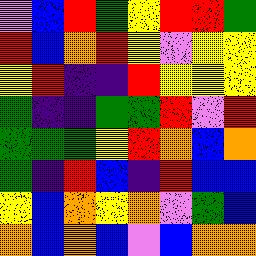[["violet", "blue", "red", "green", "yellow", "red", "red", "green"], ["red", "blue", "orange", "red", "yellow", "violet", "yellow", "yellow"], ["yellow", "red", "indigo", "indigo", "red", "yellow", "yellow", "yellow"], ["green", "indigo", "indigo", "green", "green", "red", "violet", "red"], ["green", "green", "green", "yellow", "red", "orange", "blue", "orange"], ["green", "indigo", "red", "blue", "indigo", "red", "blue", "blue"], ["yellow", "blue", "orange", "yellow", "orange", "violet", "green", "blue"], ["orange", "blue", "orange", "blue", "violet", "blue", "orange", "orange"]]